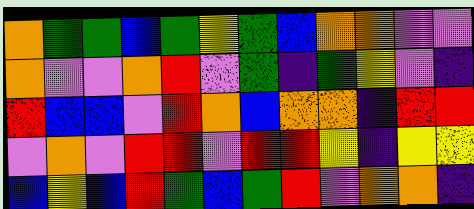[["orange", "green", "green", "blue", "green", "yellow", "green", "blue", "orange", "orange", "violet", "violet"], ["orange", "violet", "violet", "orange", "red", "violet", "green", "indigo", "green", "yellow", "violet", "indigo"], ["red", "blue", "blue", "violet", "red", "orange", "blue", "orange", "orange", "indigo", "red", "red"], ["violet", "orange", "violet", "red", "red", "violet", "red", "red", "yellow", "indigo", "yellow", "yellow"], ["blue", "yellow", "blue", "red", "green", "blue", "green", "red", "violet", "orange", "orange", "indigo"]]